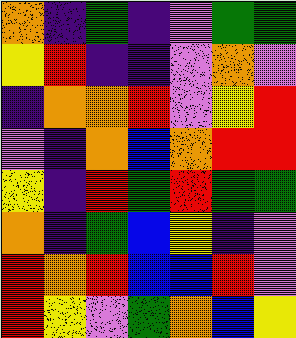[["orange", "indigo", "green", "indigo", "violet", "green", "green"], ["yellow", "red", "indigo", "indigo", "violet", "orange", "violet"], ["indigo", "orange", "orange", "red", "violet", "yellow", "red"], ["violet", "indigo", "orange", "blue", "orange", "red", "red"], ["yellow", "indigo", "red", "green", "red", "green", "green"], ["orange", "indigo", "green", "blue", "yellow", "indigo", "violet"], ["red", "orange", "red", "blue", "blue", "red", "violet"], ["red", "yellow", "violet", "green", "orange", "blue", "yellow"]]